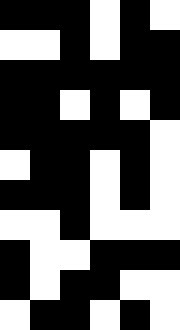[["black", "black", "black", "white", "black", "white"], ["white", "white", "black", "white", "black", "black"], ["black", "black", "black", "black", "black", "black"], ["black", "black", "white", "black", "white", "black"], ["black", "black", "black", "black", "black", "white"], ["white", "black", "black", "white", "black", "white"], ["black", "black", "black", "white", "black", "white"], ["white", "white", "black", "white", "white", "white"], ["black", "white", "white", "black", "black", "black"], ["black", "white", "black", "black", "white", "white"], ["white", "black", "black", "white", "black", "white"]]